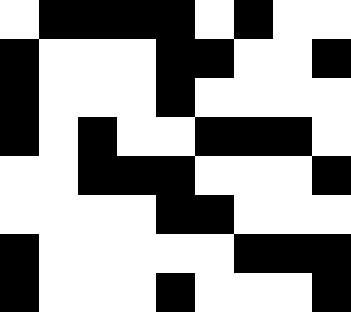[["white", "black", "black", "black", "black", "white", "black", "white", "white"], ["black", "white", "white", "white", "black", "black", "white", "white", "black"], ["black", "white", "white", "white", "black", "white", "white", "white", "white"], ["black", "white", "black", "white", "white", "black", "black", "black", "white"], ["white", "white", "black", "black", "black", "white", "white", "white", "black"], ["white", "white", "white", "white", "black", "black", "white", "white", "white"], ["black", "white", "white", "white", "white", "white", "black", "black", "black"], ["black", "white", "white", "white", "black", "white", "white", "white", "black"]]